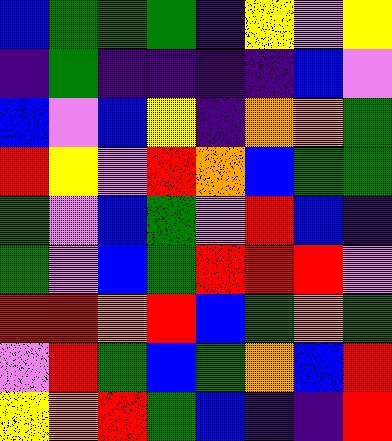[["blue", "green", "green", "green", "indigo", "yellow", "violet", "yellow"], ["indigo", "green", "indigo", "indigo", "indigo", "indigo", "blue", "violet"], ["blue", "violet", "blue", "yellow", "indigo", "orange", "orange", "green"], ["red", "yellow", "violet", "red", "orange", "blue", "green", "green"], ["green", "violet", "blue", "green", "violet", "red", "blue", "indigo"], ["green", "violet", "blue", "green", "red", "red", "red", "violet"], ["red", "red", "orange", "red", "blue", "green", "orange", "green"], ["violet", "red", "green", "blue", "green", "orange", "blue", "red"], ["yellow", "orange", "red", "green", "blue", "indigo", "indigo", "red"]]